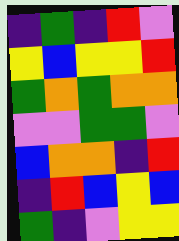[["indigo", "green", "indigo", "red", "violet"], ["yellow", "blue", "yellow", "yellow", "red"], ["green", "orange", "green", "orange", "orange"], ["violet", "violet", "green", "green", "violet"], ["blue", "orange", "orange", "indigo", "red"], ["indigo", "red", "blue", "yellow", "blue"], ["green", "indigo", "violet", "yellow", "yellow"]]